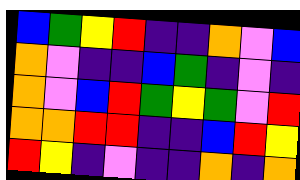[["blue", "green", "yellow", "red", "indigo", "indigo", "orange", "violet", "blue"], ["orange", "violet", "indigo", "indigo", "blue", "green", "indigo", "violet", "indigo"], ["orange", "violet", "blue", "red", "green", "yellow", "green", "violet", "red"], ["orange", "orange", "red", "red", "indigo", "indigo", "blue", "red", "yellow"], ["red", "yellow", "indigo", "violet", "indigo", "indigo", "orange", "indigo", "orange"]]